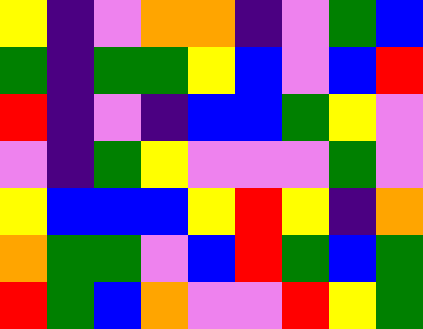[["yellow", "indigo", "violet", "orange", "orange", "indigo", "violet", "green", "blue"], ["green", "indigo", "green", "green", "yellow", "blue", "violet", "blue", "red"], ["red", "indigo", "violet", "indigo", "blue", "blue", "green", "yellow", "violet"], ["violet", "indigo", "green", "yellow", "violet", "violet", "violet", "green", "violet"], ["yellow", "blue", "blue", "blue", "yellow", "red", "yellow", "indigo", "orange"], ["orange", "green", "green", "violet", "blue", "red", "green", "blue", "green"], ["red", "green", "blue", "orange", "violet", "violet", "red", "yellow", "green"]]